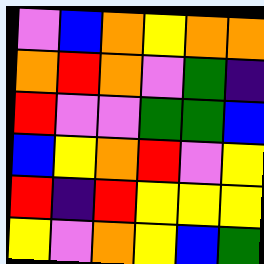[["violet", "blue", "orange", "yellow", "orange", "orange"], ["orange", "red", "orange", "violet", "green", "indigo"], ["red", "violet", "violet", "green", "green", "blue"], ["blue", "yellow", "orange", "red", "violet", "yellow"], ["red", "indigo", "red", "yellow", "yellow", "yellow"], ["yellow", "violet", "orange", "yellow", "blue", "green"]]